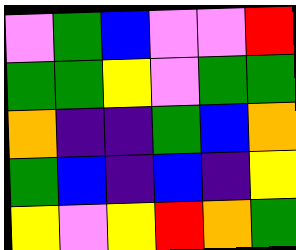[["violet", "green", "blue", "violet", "violet", "red"], ["green", "green", "yellow", "violet", "green", "green"], ["orange", "indigo", "indigo", "green", "blue", "orange"], ["green", "blue", "indigo", "blue", "indigo", "yellow"], ["yellow", "violet", "yellow", "red", "orange", "green"]]